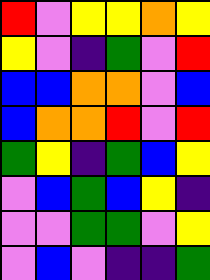[["red", "violet", "yellow", "yellow", "orange", "yellow"], ["yellow", "violet", "indigo", "green", "violet", "red"], ["blue", "blue", "orange", "orange", "violet", "blue"], ["blue", "orange", "orange", "red", "violet", "red"], ["green", "yellow", "indigo", "green", "blue", "yellow"], ["violet", "blue", "green", "blue", "yellow", "indigo"], ["violet", "violet", "green", "green", "violet", "yellow"], ["violet", "blue", "violet", "indigo", "indigo", "green"]]